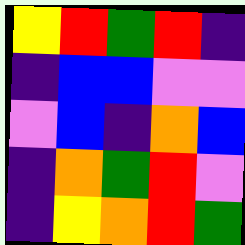[["yellow", "red", "green", "red", "indigo"], ["indigo", "blue", "blue", "violet", "violet"], ["violet", "blue", "indigo", "orange", "blue"], ["indigo", "orange", "green", "red", "violet"], ["indigo", "yellow", "orange", "red", "green"]]